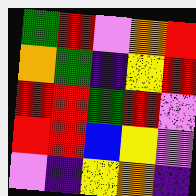[["green", "red", "violet", "orange", "red"], ["orange", "green", "indigo", "yellow", "red"], ["red", "red", "green", "red", "violet"], ["red", "red", "blue", "yellow", "violet"], ["violet", "indigo", "yellow", "orange", "indigo"]]